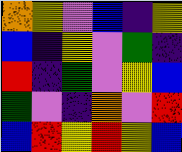[["orange", "yellow", "violet", "blue", "indigo", "yellow"], ["blue", "indigo", "yellow", "violet", "green", "indigo"], ["red", "indigo", "green", "violet", "yellow", "blue"], ["green", "violet", "indigo", "orange", "violet", "red"], ["blue", "red", "yellow", "red", "yellow", "blue"]]